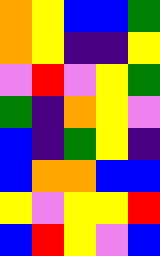[["orange", "yellow", "blue", "blue", "green"], ["orange", "yellow", "indigo", "indigo", "yellow"], ["violet", "red", "violet", "yellow", "green"], ["green", "indigo", "orange", "yellow", "violet"], ["blue", "indigo", "green", "yellow", "indigo"], ["blue", "orange", "orange", "blue", "blue"], ["yellow", "violet", "yellow", "yellow", "red"], ["blue", "red", "yellow", "violet", "blue"]]